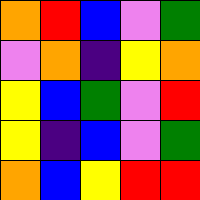[["orange", "red", "blue", "violet", "green"], ["violet", "orange", "indigo", "yellow", "orange"], ["yellow", "blue", "green", "violet", "red"], ["yellow", "indigo", "blue", "violet", "green"], ["orange", "blue", "yellow", "red", "red"]]